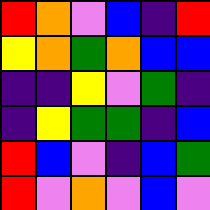[["red", "orange", "violet", "blue", "indigo", "red"], ["yellow", "orange", "green", "orange", "blue", "blue"], ["indigo", "indigo", "yellow", "violet", "green", "indigo"], ["indigo", "yellow", "green", "green", "indigo", "blue"], ["red", "blue", "violet", "indigo", "blue", "green"], ["red", "violet", "orange", "violet", "blue", "violet"]]